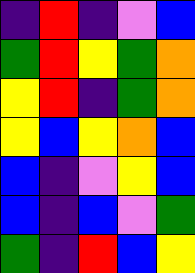[["indigo", "red", "indigo", "violet", "blue"], ["green", "red", "yellow", "green", "orange"], ["yellow", "red", "indigo", "green", "orange"], ["yellow", "blue", "yellow", "orange", "blue"], ["blue", "indigo", "violet", "yellow", "blue"], ["blue", "indigo", "blue", "violet", "green"], ["green", "indigo", "red", "blue", "yellow"]]